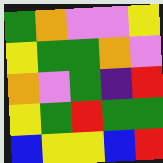[["green", "orange", "violet", "violet", "yellow"], ["yellow", "green", "green", "orange", "violet"], ["orange", "violet", "green", "indigo", "red"], ["yellow", "green", "red", "green", "green"], ["blue", "yellow", "yellow", "blue", "red"]]